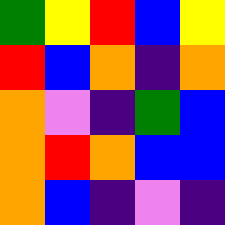[["green", "yellow", "red", "blue", "yellow"], ["red", "blue", "orange", "indigo", "orange"], ["orange", "violet", "indigo", "green", "blue"], ["orange", "red", "orange", "blue", "blue"], ["orange", "blue", "indigo", "violet", "indigo"]]